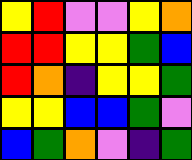[["yellow", "red", "violet", "violet", "yellow", "orange"], ["red", "red", "yellow", "yellow", "green", "blue"], ["red", "orange", "indigo", "yellow", "yellow", "green"], ["yellow", "yellow", "blue", "blue", "green", "violet"], ["blue", "green", "orange", "violet", "indigo", "green"]]